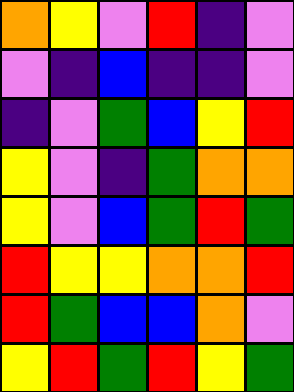[["orange", "yellow", "violet", "red", "indigo", "violet"], ["violet", "indigo", "blue", "indigo", "indigo", "violet"], ["indigo", "violet", "green", "blue", "yellow", "red"], ["yellow", "violet", "indigo", "green", "orange", "orange"], ["yellow", "violet", "blue", "green", "red", "green"], ["red", "yellow", "yellow", "orange", "orange", "red"], ["red", "green", "blue", "blue", "orange", "violet"], ["yellow", "red", "green", "red", "yellow", "green"]]